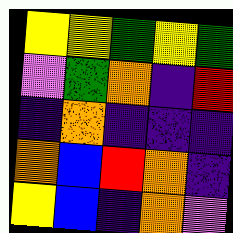[["yellow", "yellow", "green", "yellow", "green"], ["violet", "green", "orange", "indigo", "red"], ["indigo", "orange", "indigo", "indigo", "indigo"], ["orange", "blue", "red", "orange", "indigo"], ["yellow", "blue", "indigo", "orange", "violet"]]